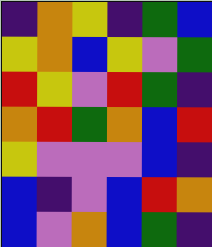[["indigo", "orange", "yellow", "indigo", "green", "blue"], ["yellow", "orange", "blue", "yellow", "violet", "green"], ["red", "yellow", "violet", "red", "green", "indigo"], ["orange", "red", "green", "orange", "blue", "red"], ["yellow", "violet", "violet", "violet", "blue", "indigo"], ["blue", "indigo", "violet", "blue", "red", "orange"], ["blue", "violet", "orange", "blue", "green", "indigo"]]